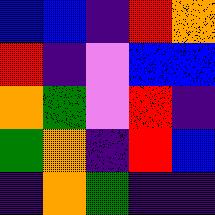[["blue", "blue", "indigo", "red", "orange"], ["red", "indigo", "violet", "blue", "blue"], ["orange", "green", "violet", "red", "indigo"], ["green", "orange", "indigo", "red", "blue"], ["indigo", "orange", "green", "indigo", "indigo"]]